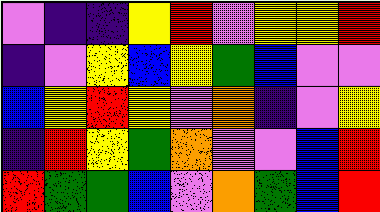[["violet", "indigo", "indigo", "yellow", "red", "violet", "yellow", "yellow", "red"], ["indigo", "violet", "yellow", "blue", "yellow", "green", "blue", "violet", "violet"], ["blue", "yellow", "red", "yellow", "violet", "orange", "indigo", "violet", "yellow"], ["indigo", "red", "yellow", "green", "orange", "violet", "violet", "blue", "red"], ["red", "green", "green", "blue", "violet", "orange", "green", "blue", "red"]]